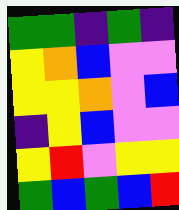[["green", "green", "indigo", "green", "indigo"], ["yellow", "orange", "blue", "violet", "violet"], ["yellow", "yellow", "orange", "violet", "blue"], ["indigo", "yellow", "blue", "violet", "violet"], ["yellow", "red", "violet", "yellow", "yellow"], ["green", "blue", "green", "blue", "red"]]